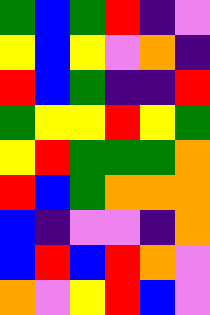[["green", "blue", "green", "red", "indigo", "violet"], ["yellow", "blue", "yellow", "violet", "orange", "indigo"], ["red", "blue", "green", "indigo", "indigo", "red"], ["green", "yellow", "yellow", "red", "yellow", "green"], ["yellow", "red", "green", "green", "green", "orange"], ["red", "blue", "green", "orange", "orange", "orange"], ["blue", "indigo", "violet", "violet", "indigo", "orange"], ["blue", "red", "blue", "red", "orange", "violet"], ["orange", "violet", "yellow", "red", "blue", "violet"]]